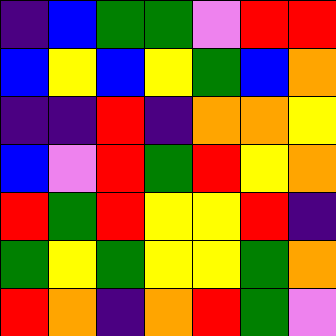[["indigo", "blue", "green", "green", "violet", "red", "red"], ["blue", "yellow", "blue", "yellow", "green", "blue", "orange"], ["indigo", "indigo", "red", "indigo", "orange", "orange", "yellow"], ["blue", "violet", "red", "green", "red", "yellow", "orange"], ["red", "green", "red", "yellow", "yellow", "red", "indigo"], ["green", "yellow", "green", "yellow", "yellow", "green", "orange"], ["red", "orange", "indigo", "orange", "red", "green", "violet"]]